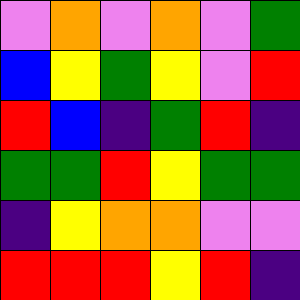[["violet", "orange", "violet", "orange", "violet", "green"], ["blue", "yellow", "green", "yellow", "violet", "red"], ["red", "blue", "indigo", "green", "red", "indigo"], ["green", "green", "red", "yellow", "green", "green"], ["indigo", "yellow", "orange", "orange", "violet", "violet"], ["red", "red", "red", "yellow", "red", "indigo"]]